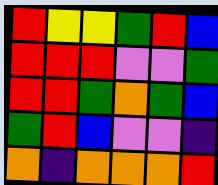[["red", "yellow", "yellow", "green", "red", "blue"], ["red", "red", "red", "violet", "violet", "green"], ["red", "red", "green", "orange", "green", "blue"], ["green", "red", "blue", "violet", "violet", "indigo"], ["orange", "indigo", "orange", "orange", "orange", "red"]]